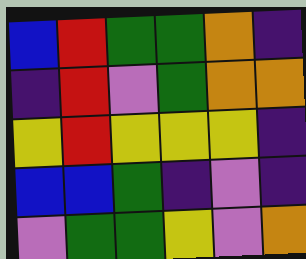[["blue", "red", "green", "green", "orange", "indigo"], ["indigo", "red", "violet", "green", "orange", "orange"], ["yellow", "red", "yellow", "yellow", "yellow", "indigo"], ["blue", "blue", "green", "indigo", "violet", "indigo"], ["violet", "green", "green", "yellow", "violet", "orange"]]